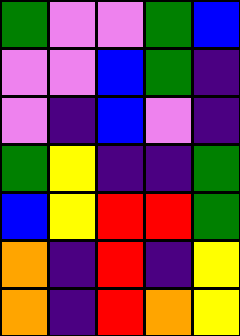[["green", "violet", "violet", "green", "blue"], ["violet", "violet", "blue", "green", "indigo"], ["violet", "indigo", "blue", "violet", "indigo"], ["green", "yellow", "indigo", "indigo", "green"], ["blue", "yellow", "red", "red", "green"], ["orange", "indigo", "red", "indigo", "yellow"], ["orange", "indigo", "red", "orange", "yellow"]]